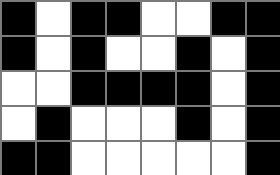[["black", "white", "black", "black", "white", "white", "black", "black"], ["black", "white", "black", "white", "white", "black", "white", "black"], ["white", "white", "black", "black", "black", "black", "white", "black"], ["white", "black", "white", "white", "white", "black", "white", "black"], ["black", "black", "white", "white", "white", "white", "white", "black"]]